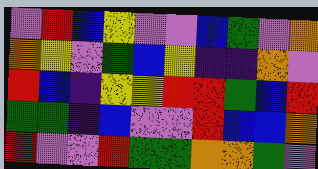[["violet", "red", "blue", "yellow", "violet", "violet", "blue", "green", "violet", "orange"], ["orange", "yellow", "violet", "green", "blue", "yellow", "indigo", "indigo", "orange", "violet"], ["red", "blue", "indigo", "yellow", "yellow", "red", "red", "green", "blue", "red"], ["green", "green", "indigo", "blue", "violet", "violet", "red", "blue", "blue", "orange"], ["red", "violet", "violet", "red", "green", "green", "orange", "orange", "green", "violet"]]